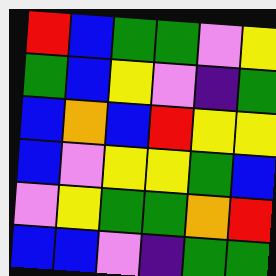[["red", "blue", "green", "green", "violet", "yellow"], ["green", "blue", "yellow", "violet", "indigo", "green"], ["blue", "orange", "blue", "red", "yellow", "yellow"], ["blue", "violet", "yellow", "yellow", "green", "blue"], ["violet", "yellow", "green", "green", "orange", "red"], ["blue", "blue", "violet", "indigo", "green", "green"]]